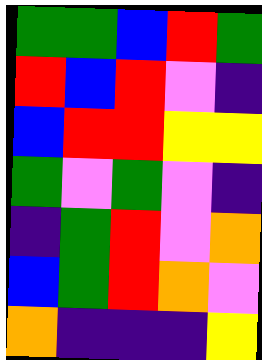[["green", "green", "blue", "red", "green"], ["red", "blue", "red", "violet", "indigo"], ["blue", "red", "red", "yellow", "yellow"], ["green", "violet", "green", "violet", "indigo"], ["indigo", "green", "red", "violet", "orange"], ["blue", "green", "red", "orange", "violet"], ["orange", "indigo", "indigo", "indigo", "yellow"]]